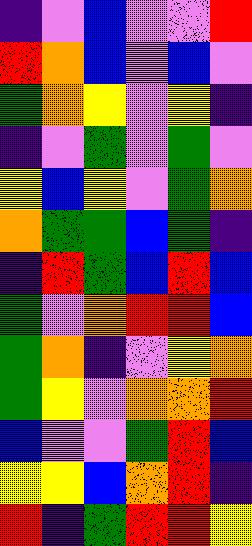[["indigo", "violet", "blue", "violet", "violet", "red"], ["red", "orange", "blue", "violet", "blue", "violet"], ["green", "orange", "yellow", "violet", "yellow", "indigo"], ["indigo", "violet", "green", "violet", "green", "violet"], ["yellow", "blue", "yellow", "violet", "green", "orange"], ["orange", "green", "green", "blue", "green", "indigo"], ["indigo", "red", "green", "blue", "red", "blue"], ["green", "violet", "orange", "red", "red", "blue"], ["green", "orange", "indigo", "violet", "yellow", "orange"], ["green", "yellow", "violet", "orange", "orange", "red"], ["blue", "violet", "violet", "green", "red", "blue"], ["yellow", "yellow", "blue", "orange", "red", "indigo"], ["red", "indigo", "green", "red", "red", "yellow"]]